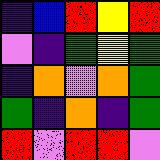[["indigo", "blue", "red", "yellow", "red"], ["violet", "indigo", "green", "yellow", "green"], ["indigo", "orange", "violet", "orange", "green"], ["green", "indigo", "orange", "indigo", "green"], ["red", "violet", "red", "red", "violet"]]